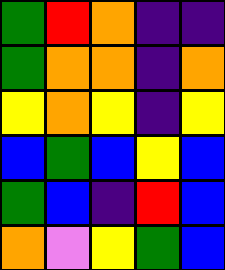[["green", "red", "orange", "indigo", "indigo"], ["green", "orange", "orange", "indigo", "orange"], ["yellow", "orange", "yellow", "indigo", "yellow"], ["blue", "green", "blue", "yellow", "blue"], ["green", "blue", "indigo", "red", "blue"], ["orange", "violet", "yellow", "green", "blue"]]